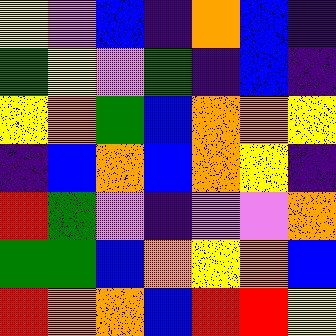[["yellow", "violet", "blue", "indigo", "orange", "blue", "indigo"], ["green", "yellow", "violet", "green", "indigo", "blue", "indigo"], ["yellow", "orange", "green", "blue", "orange", "orange", "yellow"], ["indigo", "blue", "orange", "blue", "orange", "yellow", "indigo"], ["red", "green", "violet", "indigo", "violet", "violet", "orange"], ["green", "green", "blue", "orange", "yellow", "orange", "blue"], ["red", "orange", "orange", "blue", "red", "red", "yellow"]]